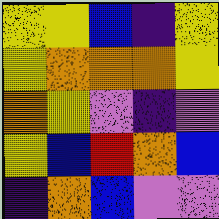[["yellow", "yellow", "blue", "indigo", "yellow"], ["yellow", "orange", "orange", "orange", "yellow"], ["orange", "yellow", "violet", "indigo", "violet"], ["yellow", "blue", "red", "orange", "blue"], ["indigo", "orange", "blue", "violet", "violet"]]